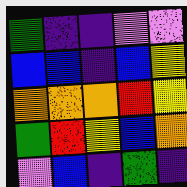[["green", "indigo", "indigo", "violet", "violet"], ["blue", "blue", "indigo", "blue", "yellow"], ["orange", "orange", "orange", "red", "yellow"], ["green", "red", "yellow", "blue", "orange"], ["violet", "blue", "indigo", "green", "indigo"]]